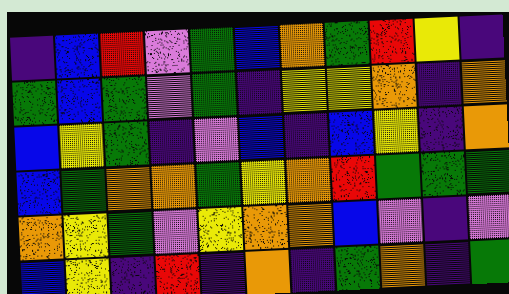[["indigo", "blue", "red", "violet", "green", "blue", "orange", "green", "red", "yellow", "indigo"], ["green", "blue", "green", "violet", "green", "indigo", "yellow", "yellow", "orange", "indigo", "orange"], ["blue", "yellow", "green", "indigo", "violet", "blue", "indigo", "blue", "yellow", "indigo", "orange"], ["blue", "green", "orange", "orange", "green", "yellow", "orange", "red", "green", "green", "green"], ["orange", "yellow", "green", "violet", "yellow", "orange", "orange", "blue", "violet", "indigo", "violet"], ["blue", "yellow", "indigo", "red", "indigo", "orange", "indigo", "green", "orange", "indigo", "green"]]